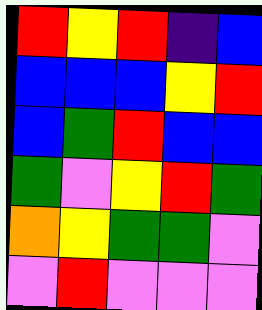[["red", "yellow", "red", "indigo", "blue"], ["blue", "blue", "blue", "yellow", "red"], ["blue", "green", "red", "blue", "blue"], ["green", "violet", "yellow", "red", "green"], ["orange", "yellow", "green", "green", "violet"], ["violet", "red", "violet", "violet", "violet"]]